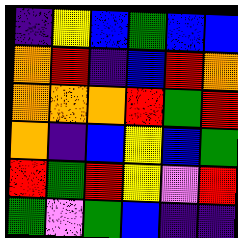[["indigo", "yellow", "blue", "green", "blue", "blue"], ["orange", "red", "indigo", "blue", "red", "orange"], ["orange", "orange", "orange", "red", "green", "red"], ["orange", "indigo", "blue", "yellow", "blue", "green"], ["red", "green", "red", "yellow", "violet", "red"], ["green", "violet", "green", "blue", "indigo", "indigo"]]